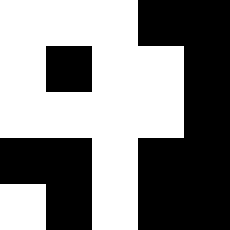[["white", "white", "white", "black", "black"], ["white", "black", "white", "white", "black"], ["white", "white", "white", "white", "black"], ["black", "black", "white", "black", "black"], ["white", "black", "white", "black", "black"]]